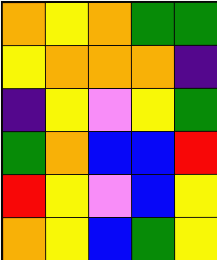[["orange", "yellow", "orange", "green", "green"], ["yellow", "orange", "orange", "orange", "indigo"], ["indigo", "yellow", "violet", "yellow", "green"], ["green", "orange", "blue", "blue", "red"], ["red", "yellow", "violet", "blue", "yellow"], ["orange", "yellow", "blue", "green", "yellow"]]